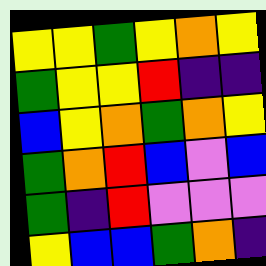[["yellow", "yellow", "green", "yellow", "orange", "yellow"], ["green", "yellow", "yellow", "red", "indigo", "indigo"], ["blue", "yellow", "orange", "green", "orange", "yellow"], ["green", "orange", "red", "blue", "violet", "blue"], ["green", "indigo", "red", "violet", "violet", "violet"], ["yellow", "blue", "blue", "green", "orange", "indigo"]]